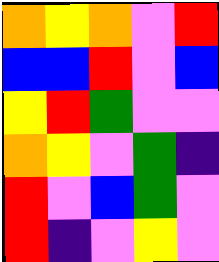[["orange", "yellow", "orange", "violet", "red"], ["blue", "blue", "red", "violet", "blue"], ["yellow", "red", "green", "violet", "violet"], ["orange", "yellow", "violet", "green", "indigo"], ["red", "violet", "blue", "green", "violet"], ["red", "indigo", "violet", "yellow", "violet"]]